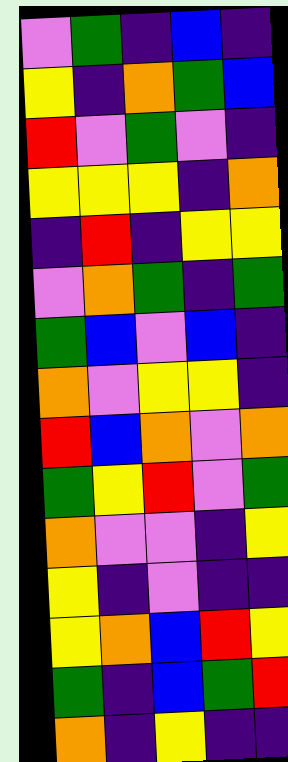[["violet", "green", "indigo", "blue", "indigo"], ["yellow", "indigo", "orange", "green", "blue"], ["red", "violet", "green", "violet", "indigo"], ["yellow", "yellow", "yellow", "indigo", "orange"], ["indigo", "red", "indigo", "yellow", "yellow"], ["violet", "orange", "green", "indigo", "green"], ["green", "blue", "violet", "blue", "indigo"], ["orange", "violet", "yellow", "yellow", "indigo"], ["red", "blue", "orange", "violet", "orange"], ["green", "yellow", "red", "violet", "green"], ["orange", "violet", "violet", "indigo", "yellow"], ["yellow", "indigo", "violet", "indigo", "indigo"], ["yellow", "orange", "blue", "red", "yellow"], ["green", "indigo", "blue", "green", "red"], ["orange", "indigo", "yellow", "indigo", "indigo"]]